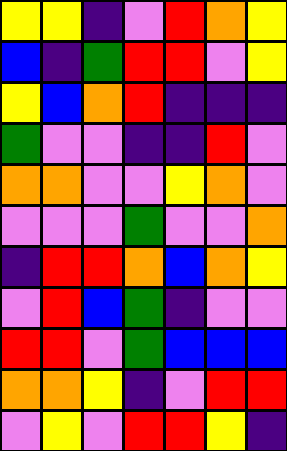[["yellow", "yellow", "indigo", "violet", "red", "orange", "yellow"], ["blue", "indigo", "green", "red", "red", "violet", "yellow"], ["yellow", "blue", "orange", "red", "indigo", "indigo", "indigo"], ["green", "violet", "violet", "indigo", "indigo", "red", "violet"], ["orange", "orange", "violet", "violet", "yellow", "orange", "violet"], ["violet", "violet", "violet", "green", "violet", "violet", "orange"], ["indigo", "red", "red", "orange", "blue", "orange", "yellow"], ["violet", "red", "blue", "green", "indigo", "violet", "violet"], ["red", "red", "violet", "green", "blue", "blue", "blue"], ["orange", "orange", "yellow", "indigo", "violet", "red", "red"], ["violet", "yellow", "violet", "red", "red", "yellow", "indigo"]]